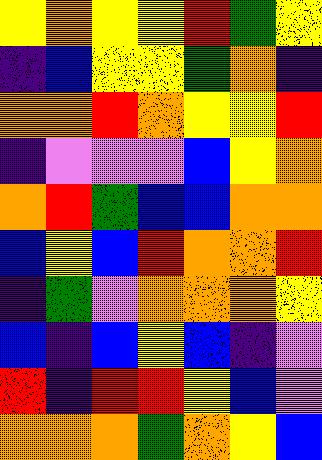[["yellow", "orange", "yellow", "yellow", "red", "green", "yellow"], ["indigo", "blue", "yellow", "yellow", "green", "orange", "indigo"], ["orange", "orange", "red", "orange", "yellow", "yellow", "red"], ["indigo", "violet", "violet", "violet", "blue", "yellow", "orange"], ["orange", "red", "green", "blue", "blue", "orange", "orange"], ["blue", "yellow", "blue", "red", "orange", "orange", "red"], ["indigo", "green", "violet", "orange", "orange", "orange", "yellow"], ["blue", "indigo", "blue", "yellow", "blue", "indigo", "violet"], ["red", "indigo", "red", "red", "yellow", "blue", "violet"], ["orange", "orange", "orange", "green", "orange", "yellow", "blue"]]